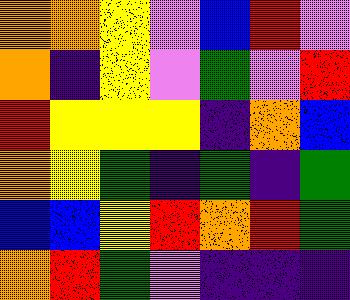[["orange", "orange", "yellow", "violet", "blue", "red", "violet"], ["orange", "indigo", "yellow", "violet", "green", "violet", "red"], ["red", "yellow", "yellow", "yellow", "indigo", "orange", "blue"], ["orange", "yellow", "green", "indigo", "green", "indigo", "green"], ["blue", "blue", "yellow", "red", "orange", "red", "green"], ["orange", "red", "green", "violet", "indigo", "indigo", "indigo"]]